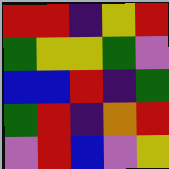[["red", "red", "indigo", "yellow", "red"], ["green", "yellow", "yellow", "green", "violet"], ["blue", "blue", "red", "indigo", "green"], ["green", "red", "indigo", "orange", "red"], ["violet", "red", "blue", "violet", "yellow"]]